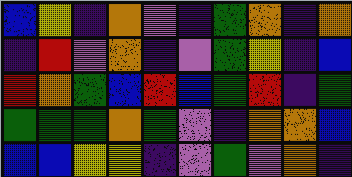[["blue", "yellow", "indigo", "orange", "violet", "indigo", "green", "orange", "indigo", "orange"], ["indigo", "red", "violet", "orange", "indigo", "violet", "green", "yellow", "indigo", "blue"], ["red", "orange", "green", "blue", "red", "blue", "green", "red", "indigo", "green"], ["green", "green", "green", "orange", "green", "violet", "indigo", "orange", "orange", "blue"], ["blue", "blue", "yellow", "yellow", "indigo", "violet", "green", "violet", "orange", "indigo"]]